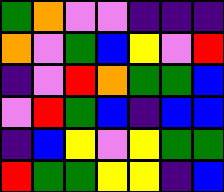[["green", "orange", "violet", "violet", "indigo", "indigo", "indigo"], ["orange", "violet", "green", "blue", "yellow", "violet", "red"], ["indigo", "violet", "red", "orange", "green", "green", "blue"], ["violet", "red", "green", "blue", "indigo", "blue", "blue"], ["indigo", "blue", "yellow", "violet", "yellow", "green", "green"], ["red", "green", "green", "yellow", "yellow", "indigo", "blue"]]